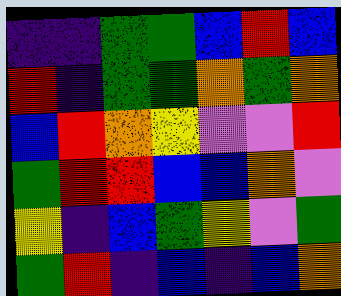[["indigo", "indigo", "green", "green", "blue", "red", "blue"], ["red", "indigo", "green", "green", "orange", "green", "orange"], ["blue", "red", "orange", "yellow", "violet", "violet", "red"], ["green", "red", "red", "blue", "blue", "orange", "violet"], ["yellow", "indigo", "blue", "green", "yellow", "violet", "green"], ["green", "red", "indigo", "blue", "indigo", "blue", "orange"]]